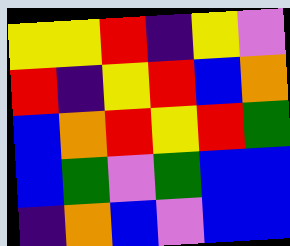[["yellow", "yellow", "red", "indigo", "yellow", "violet"], ["red", "indigo", "yellow", "red", "blue", "orange"], ["blue", "orange", "red", "yellow", "red", "green"], ["blue", "green", "violet", "green", "blue", "blue"], ["indigo", "orange", "blue", "violet", "blue", "blue"]]